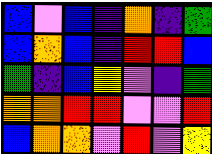[["blue", "violet", "blue", "indigo", "orange", "indigo", "green"], ["blue", "orange", "blue", "indigo", "red", "red", "blue"], ["green", "indigo", "blue", "yellow", "violet", "indigo", "green"], ["orange", "orange", "red", "red", "violet", "violet", "red"], ["blue", "orange", "orange", "violet", "red", "violet", "yellow"]]